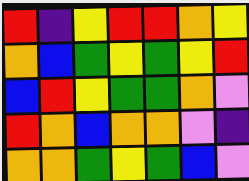[["red", "indigo", "yellow", "red", "red", "orange", "yellow"], ["orange", "blue", "green", "yellow", "green", "yellow", "red"], ["blue", "red", "yellow", "green", "green", "orange", "violet"], ["red", "orange", "blue", "orange", "orange", "violet", "indigo"], ["orange", "orange", "green", "yellow", "green", "blue", "violet"]]